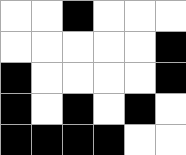[["white", "white", "black", "white", "white", "white"], ["white", "white", "white", "white", "white", "black"], ["black", "white", "white", "white", "white", "black"], ["black", "white", "black", "white", "black", "white"], ["black", "black", "black", "black", "white", "white"]]